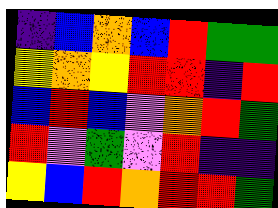[["indigo", "blue", "orange", "blue", "red", "green", "green"], ["yellow", "orange", "yellow", "red", "red", "indigo", "red"], ["blue", "red", "blue", "violet", "orange", "red", "green"], ["red", "violet", "green", "violet", "red", "indigo", "indigo"], ["yellow", "blue", "red", "orange", "red", "red", "green"]]